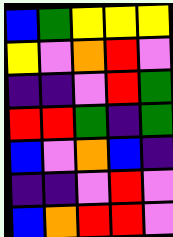[["blue", "green", "yellow", "yellow", "yellow"], ["yellow", "violet", "orange", "red", "violet"], ["indigo", "indigo", "violet", "red", "green"], ["red", "red", "green", "indigo", "green"], ["blue", "violet", "orange", "blue", "indigo"], ["indigo", "indigo", "violet", "red", "violet"], ["blue", "orange", "red", "red", "violet"]]